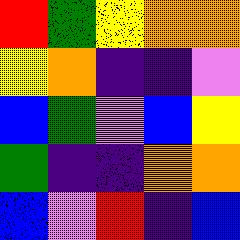[["red", "green", "yellow", "orange", "orange"], ["yellow", "orange", "indigo", "indigo", "violet"], ["blue", "green", "violet", "blue", "yellow"], ["green", "indigo", "indigo", "orange", "orange"], ["blue", "violet", "red", "indigo", "blue"]]